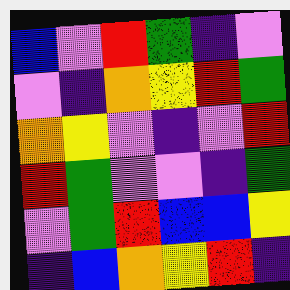[["blue", "violet", "red", "green", "indigo", "violet"], ["violet", "indigo", "orange", "yellow", "red", "green"], ["orange", "yellow", "violet", "indigo", "violet", "red"], ["red", "green", "violet", "violet", "indigo", "green"], ["violet", "green", "red", "blue", "blue", "yellow"], ["indigo", "blue", "orange", "yellow", "red", "indigo"]]